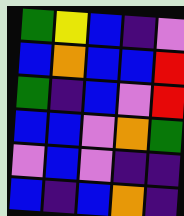[["green", "yellow", "blue", "indigo", "violet"], ["blue", "orange", "blue", "blue", "red"], ["green", "indigo", "blue", "violet", "red"], ["blue", "blue", "violet", "orange", "green"], ["violet", "blue", "violet", "indigo", "indigo"], ["blue", "indigo", "blue", "orange", "indigo"]]